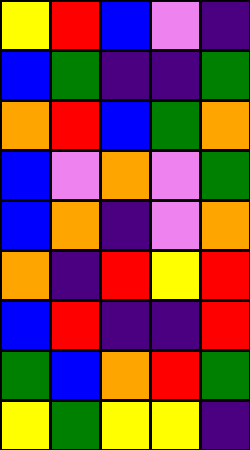[["yellow", "red", "blue", "violet", "indigo"], ["blue", "green", "indigo", "indigo", "green"], ["orange", "red", "blue", "green", "orange"], ["blue", "violet", "orange", "violet", "green"], ["blue", "orange", "indigo", "violet", "orange"], ["orange", "indigo", "red", "yellow", "red"], ["blue", "red", "indigo", "indigo", "red"], ["green", "blue", "orange", "red", "green"], ["yellow", "green", "yellow", "yellow", "indigo"]]